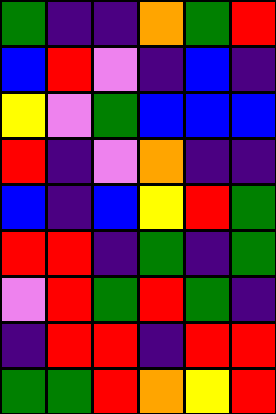[["green", "indigo", "indigo", "orange", "green", "red"], ["blue", "red", "violet", "indigo", "blue", "indigo"], ["yellow", "violet", "green", "blue", "blue", "blue"], ["red", "indigo", "violet", "orange", "indigo", "indigo"], ["blue", "indigo", "blue", "yellow", "red", "green"], ["red", "red", "indigo", "green", "indigo", "green"], ["violet", "red", "green", "red", "green", "indigo"], ["indigo", "red", "red", "indigo", "red", "red"], ["green", "green", "red", "orange", "yellow", "red"]]